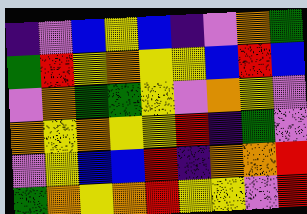[["indigo", "violet", "blue", "yellow", "blue", "indigo", "violet", "orange", "green"], ["green", "red", "yellow", "orange", "yellow", "yellow", "blue", "red", "blue"], ["violet", "orange", "green", "green", "yellow", "violet", "orange", "yellow", "violet"], ["orange", "yellow", "orange", "yellow", "yellow", "red", "indigo", "green", "violet"], ["violet", "yellow", "blue", "blue", "red", "indigo", "orange", "orange", "red"], ["green", "orange", "yellow", "orange", "red", "yellow", "yellow", "violet", "red"]]